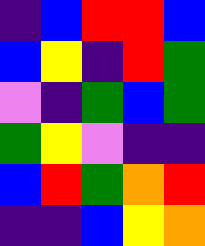[["indigo", "blue", "red", "red", "blue"], ["blue", "yellow", "indigo", "red", "green"], ["violet", "indigo", "green", "blue", "green"], ["green", "yellow", "violet", "indigo", "indigo"], ["blue", "red", "green", "orange", "red"], ["indigo", "indigo", "blue", "yellow", "orange"]]